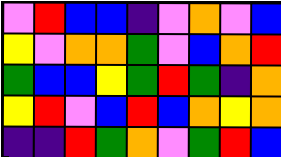[["violet", "red", "blue", "blue", "indigo", "violet", "orange", "violet", "blue"], ["yellow", "violet", "orange", "orange", "green", "violet", "blue", "orange", "red"], ["green", "blue", "blue", "yellow", "green", "red", "green", "indigo", "orange"], ["yellow", "red", "violet", "blue", "red", "blue", "orange", "yellow", "orange"], ["indigo", "indigo", "red", "green", "orange", "violet", "green", "red", "blue"]]